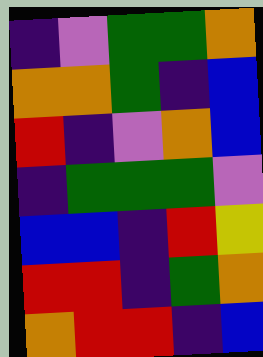[["indigo", "violet", "green", "green", "orange"], ["orange", "orange", "green", "indigo", "blue"], ["red", "indigo", "violet", "orange", "blue"], ["indigo", "green", "green", "green", "violet"], ["blue", "blue", "indigo", "red", "yellow"], ["red", "red", "indigo", "green", "orange"], ["orange", "red", "red", "indigo", "blue"]]